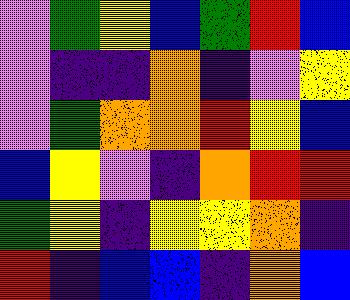[["violet", "green", "yellow", "blue", "green", "red", "blue"], ["violet", "indigo", "indigo", "orange", "indigo", "violet", "yellow"], ["violet", "green", "orange", "orange", "red", "yellow", "blue"], ["blue", "yellow", "violet", "indigo", "orange", "red", "red"], ["green", "yellow", "indigo", "yellow", "yellow", "orange", "indigo"], ["red", "indigo", "blue", "blue", "indigo", "orange", "blue"]]